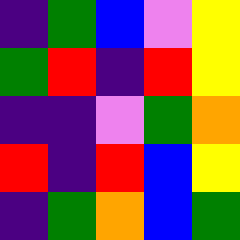[["indigo", "green", "blue", "violet", "yellow"], ["green", "red", "indigo", "red", "yellow"], ["indigo", "indigo", "violet", "green", "orange"], ["red", "indigo", "red", "blue", "yellow"], ["indigo", "green", "orange", "blue", "green"]]